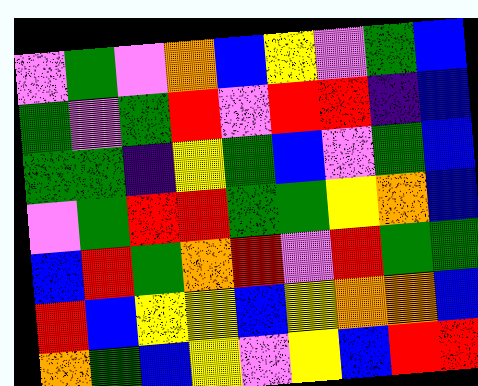[["violet", "green", "violet", "orange", "blue", "yellow", "violet", "green", "blue"], ["green", "violet", "green", "red", "violet", "red", "red", "indigo", "blue"], ["green", "green", "indigo", "yellow", "green", "blue", "violet", "green", "blue"], ["violet", "green", "red", "red", "green", "green", "yellow", "orange", "blue"], ["blue", "red", "green", "orange", "red", "violet", "red", "green", "green"], ["red", "blue", "yellow", "yellow", "blue", "yellow", "orange", "orange", "blue"], ["orange", "green", "blue", "yellow", "violet", "yellow", "blue", "red", "red"]]